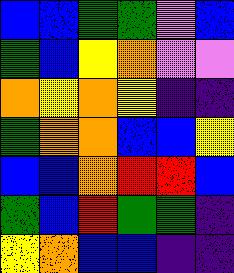[["blue", "blue", "green", "green", "violet", "blue"], ["green", "blue", "yellow", "orange", "violet", "violet"], ["orange", "yellow", "orange", "yellow", "indigo", "indigo"], ["green", "orange", "orange", "blue", "blue", "yellow"], ["blue", "blue", "orange", "red", "red", "blue"], ["green", "blue", "red", "green", "green", "indigo"], ["yellow", "orange", "blue", "blue", "indigo", "indigo"]]